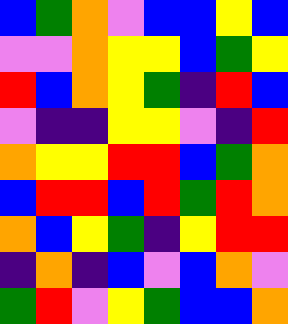[["blue", "green", "orange", "violet", "blue", "blue", "yellow", "blue"], ["violet", "violet", "orange", "yellow", "yellow", "blue", "green", "yellow"], ["red", "blue", "orange", "yellow", "green", "indigo", "red", "blue"], ["violet", "indigo", "indigo", "yellow", "yellow", "violet", "indigo", "red"], ["orange", "yellow", "yellow", "red", "red", "blue", "green", "orange"], ["blue", "red", "red", "blue", "red", "green", "red", "orange"], ["orange", "blue", "yellow", "green", "indigo", "yellow", "red", "red"], ["indigo", "orange", "indigo", "blue", "violet", "blue", "orange", "violet"], ["green", "red", "violet", "yellow", "green", "blue", "blue", "orange"]]